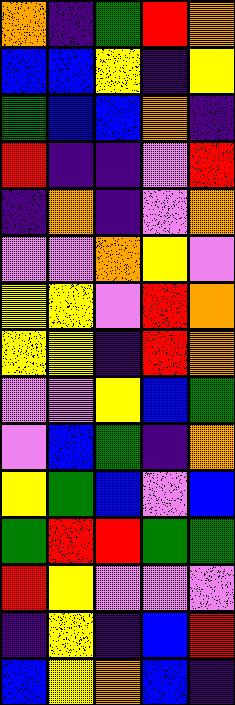[["orange", "indigo", "green", "red", "orange"], ["blue", "blue", "yellow", "indigo", "yellow"], ["green", "blue", "blue", "orange", "indigo"], ["red", "indigo", "indigo", "violet", "red"], ["indigo", "orange", "indigo", "violet", "orange"], ["violet", "violet", "orange", "yellow", "violet"], ["yellow", "yellow", "violet", "red", "orange"], ["yellow", "yellow", "indigo", "red", "orange"], ["violet", "violet", "yellow", "blue", "green"], ["violet", "blue", "green", "indigo", "orange"], ["yellow", "green", "blue", "violet", "blue"], ["green", "red", "red", "green", "green"], ["red", "yellow", "violet", "violet", "violet"], ["indigo", "yellow", "indigo", "blue", "red"], ["blue", "yellow", "orange", "blue", "indigo"]]